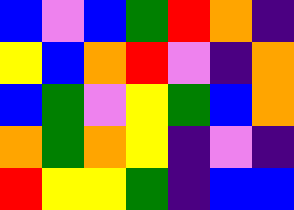[["blue", "violet", "blue", "green", "red", "orange", "indigo"], ["yellow", "blue", "orange", "red", "violet", "indigo", "orange"], ["blue", "green", "violet", "yellow", "green", "blue", "orange"], ["orange", "green", "orange", "yellow", "indigo", "violet", "indigo"], ["red", "yellow", "yellow", "green", "indigo", "blue", "blue"]]